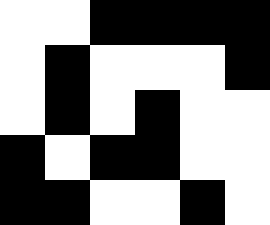[["white", "white", "black", "black", "black", "black"], ["white", "black", "white", "white", "white", "black"], ["white", "black", "white", "black", "white", "white"], ["black", "white", "black", "black", "white", "white"], ["black", "black", "white", "white", "black", "white"]]